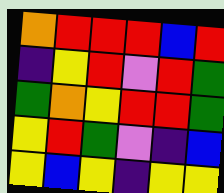[["orange", "red", "red", "red", "blue", "red"], ["indigo", "yellow", "red", "violet", "red", "green"], ["green", "orange", "yellow", "red", "red", "green"], ["yellow", "red", "green", "violet", "indigo", "blue"], ["yellow", "blue", "yellow", "indigo", "yellow", "yellow"]]